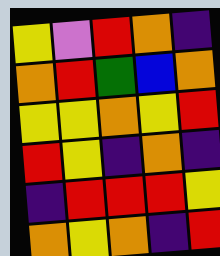[["yellow", "violet", "red", "orange", "indigo"], ["orange", "red", "green", "blue", "orange"], ["yellow", "yellow", "orange", "yellow", "red"], ["red", "yellow", "indigo", "orange", "indigo"], ["indigo", "red", "red", "red", "yellow"], ["orange", "yellow", "orange", "indigo", "red"]]